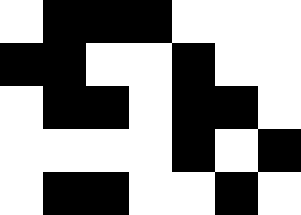[["white", "black", "black", "black", "white", "white", "white"], ["black", "black", "white", "white", "black", "white", "white"], ["white", "black", "black", "white", "black", "black", "white"], ["white", "white", "white", "white", "black", "white", "black"], ["white", "black", "black", "white", "white", "black", "white"]]